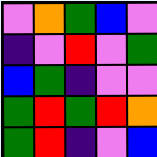[["violet", "orange", "green", "blue", "violet"], ["indigo", "violet", "red", "violet", "green"], ["blue", "green", "indigo", "violet", "violet"], ["green", "red", "green", "red", "orange"], ["green", "red", "indigo", "violet", "blue"]]